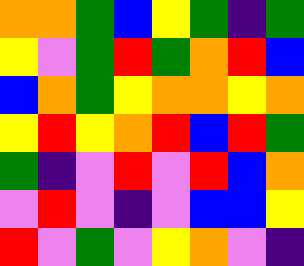[["orange", "orange", "green", "blue", "yellow", "green", "indigo", "green"], ["yellow", "violet", "green", "red", "green", "orange", "red", "blue"], ["blue", "orange", "green", "yellow", "orange", "orange", "yellow", "orange"], ["yellow", "red", "yellow", "orange", "red", "blue", "red", "green"], ["green", "indigo", "violet", "red", "violet", "red", "blue", "orange"], ["violet", "red", "violet", "indigo", "violet", "blue", "blue", "yellow"], ["red", "violet", "green", "violet", "yellow", "orange", "violet", "indigo"]]